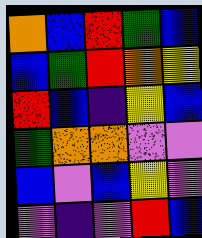[["orange", "blue", "red", "green", "blue"], ["blue", "green", "red", "orange", "yellow"], ["red", "blue", "indigo", "yellow", "blue"], ["green", "orange", "orange", "violet", "violet"], ["blue", "violet", "blue", "yellow", "violet"], ["violet", "indigo", "violet", "red", "blue"]]